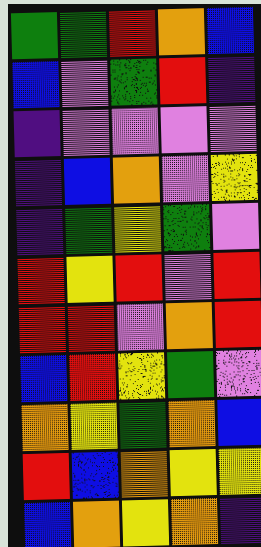[["green", "green", "red", "orange", "blue"], ["blue", "violet", "green", "red", "indigo"], ["indigo", "violet", "violet", "violet", "violet"], ["indigo", "blue", "orange", "violet", "yellow"], ["indigo", "green", "yellow", "green", "violet"], ["red", "yellow", "red", "violet", "red"], ["red", "red", "violet", "orange", "red"], ["blue", "red", "yellow", "green", "violet"], ["orange", "yellow", "green", "orange", "blue"], ["red", "blue", "orange", "yellow", "yellow"], ["blue", "orange", "yellow", "orange", "indigo"]]